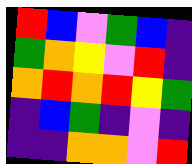[["red", "blue", "violet", "green", "blue", "indigo"], ["green", "orange", "yellow", "violet", "red", "indigo"], ["orange", "red", "orange", "red", "yellow", "green"], ["indigo", "blue", "green", "indigo", "violet", "indigo"], ["indigo", "indigo", "orange", "orange", "violet", "red"]]